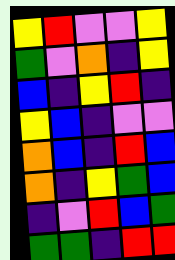[["yellow", "red", "violet", "violet", "yellow"], ["green", "violet", "orange", "indigo", "yellow"], ["blue", "indigo", "yellow", "red", "indigo"], ["yellow", "blue", "indigo", "violet", "violet"], ["orange", "blue", "indigo", "red", "blue"], ["orange", "indigo", "yellow", "green", "blue"], ["indigo", "violet", "red", "blue", "green"], ["green", "green", "indigo", "red", "red"]]